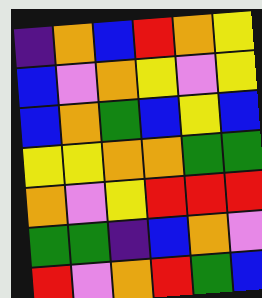[["indigo", "orange", "blue", "red", "orange", "yellow"], ["blue", "violet", "orange", "yellow", "violet", "yellow"], ["blue", "orange", "green", "blue", "yellow", "blue"], ["yellow", "yellow", "orange", "orange", "green", "green"], ["orange", "violet", "yellow", "red", "red", "red"], ["green", "green", "indigo", "blue", "orange", "violet"], ["red", "violet", "orange", "red", "green", "blue"]]